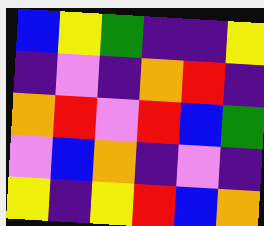[["blue", "yellow", "green", "indigo", "indigo", "yellow"], ["indigo", "violet", "indigo", "orange", "red", "indigo"], ["orange", "red", "violet", "red", "blue", "green"], ["violet", "blue", "orange", "indigo", "violet", "indigo"], ["yellow", "indigo", "yellow", "red", "blue", "orange"]]